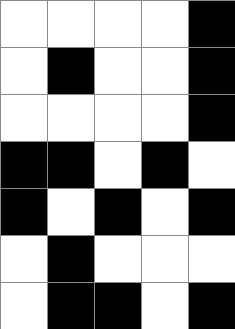[["white", "white", "white", "white", "black"], ["white", "black", "white", "white", "black"], ["white", "white", "white", "white", "black"], ["black", "black", "white", "black", "white"], ["black", "white", "black", "white", "black"], ["white", "black", "white", "white", "white"], ["white", "black", "black", "white", "black"]]